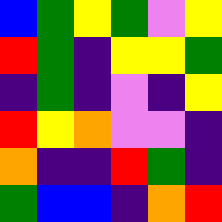[["blue", "green", "yellow", "green", "violet", "yellow"], ["red", "green", "indigo", "yellow", "yellow", "green"], ["indigo", "green", "indigo", "violet", "indigo", "yellow"], ["red", "yellow", "orange", "violet", "violet", "indigo"], ["orange", "indigo", "indigo", "red", "green", "indigo"], ["green", "blue", "blue", "indigo", "orange", "red"]]